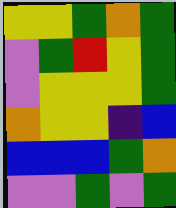[["yellow", "yellow", "green", "orange", "green"], ["violet", "green", "red", "yellow", "green"], ["violet", "yellow", "yellow", "yellow", "green"], ["orange", "yellow", "yellow", "indigo", "blue"], ["blue", "blue", "blue", "green", "orange"], ["violet", "violet", "green", "violet", "green"]]